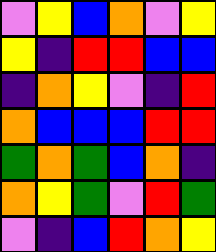[["violet", "yellow", "blue", "orange", "violet", "yellow"], ["yellow", "indigo", "red", "red", "blue", "blue"], ["indigo", "orange", "yellow", "violet", "indigo", "red"], ["orange", "blue", "blue", "blue", "red", "red"], ["green", "orange", "green", "blue", "orange", "indigo"], ["orange", "yellow", "green", "violet", "red", "green"], ["violet", "indigo", "blue", "red", "orange", "yellow"]]